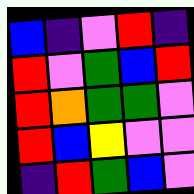[["blue", "indigo", "violet", "red", "indigo"], ["red", "violet", "green", "blue", "red"], ["red", "orange", "green", "green", "violet"], ["red", "blue", "yellow", "violet", "violet"], ["indigo", "red", "green", "blue", "violet"]]